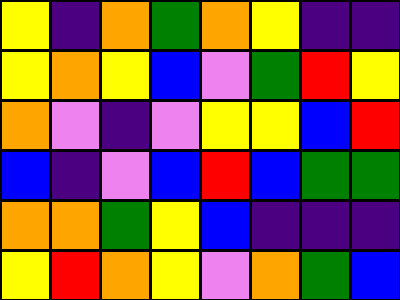[["yellow", "indigo", "orange", "green", "orange", "yellow", "indigo", "indigo"], ["yellow", "orange", "yellow", "blue", "violet", "green", "red", "yellow"], ["orange", "violet", "indigo", "violet", "yellow", "yellow", "blue", "red"], ["blue", "indigo", "violet", "blue", "red", "blue", "green", "green"], ["orange", "orange", "green", "yellow", "blue", "indigo", "indigo", "indigo"], ["yellow", "red", "orange", "yellow", "violet", "orange", "green", "blue"]]